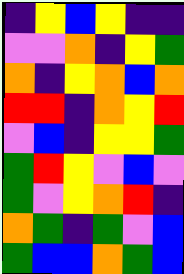[["indigo", "yellow", "blue", "yellow", "indigo", "indigo"], ["violet", "violet", "orange", "indigo", "yellow", "green"], ["orange", "indigo", "yellow", "orange", "blue", "orange"], ["red", "red", "indigo", "orange", "yellow", "red"], ["violet", "blue", "indigo", "yellow", "yellow", "green"], ["green", "red", "yellow", "violet", "blue", "violet"], ["green", "violet", "yellow", "orange", "red", "indigo"], ["orange", "green", "indigo", "green", "violet", "blue"], ["green", "blue", "blue", "orange", "green", "blue"]]